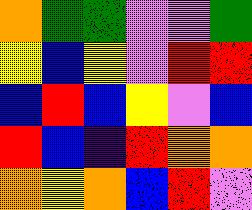[["orange", "green", "green", "violet", "violet", "green"], ["yellow", "blue", "yellow", "violet", "red", "red"], ["blue", "red", "blue", "yellow", "violet", "blue"], ["red", "blue", "indigo", "red", "orange", "orange"], ["orange", "yellow", "orange", "blue", "red", "violet"]]